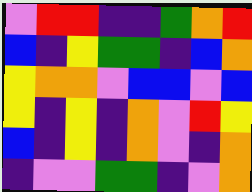[["violet", "red", "red", "indigo", "indigo", "green", "orange", "red"], ["blue", "indigo", "yellow", "green", "green", "indigo", "blue", "orange"], ["yellow", "orange", "orange", "violet", "blue", "blue", "violet", "blue"], ["yellow", "indigo", "yellow", "indigo", "orange", "violet", "red", "yellow"], ["blue", "indigo", "yellow", "indigo", "orange", "violet", "indigo", "orange"], ["indigo", "violet", "violet", "green", "green", "indigo", "violet", "orange"]]